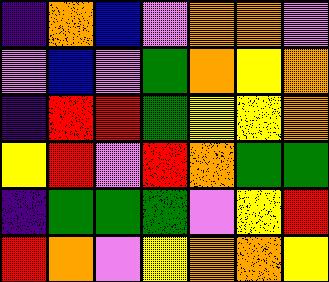[["indigo", "orange", "blue", "violet", "orange", "orange", "violet"], ["violet", "blue", "violet", "green", "orange", "yellow", "orange"], ["indigo", "red", "red", "green", "yellow", "yellow", "orange"], ["yellow", "red", "violet", "red", "orange", "green", "green"], ["indigo", "green", "green", "green", "violet", "yellow", "red"], ["red", "orange", "violet", "yellow", "orange", "orange", "yellow"]]